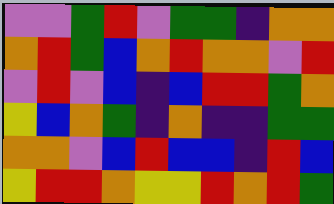[["violet", "violet", "green", "red", "violet", "green", "green", "indigo", "orange", "orange"], ["orange", "red", "green", "blue", "orange", "red", "orange", "orange", "violet", "red"], ["violet", "red", "violet", "blue", "indigo", "blue", "red", "red", "green", "orange"], ["yellow", "blue", "orange", "green", "indigo", "orange", "indigo", "indigo", "green", "green"], ["orange", "orange", "violet", "blue", "red", "blue", "blue", "indigo", "red", "blue"], ["yellow", "red", "red", "orange", "yellow", "yellow", "red", "orange", "red", "green"]]